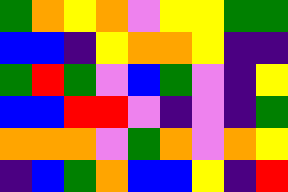[["green", "orange", "yellow", "orange", "violet", "yellow", "yellow", "green", "green"], ["blue", "blue", "indigo", "yellow", "orange", "orange", "yellow", "indigo", "indigo"], ["green", "red", "green", "violet", "blue", "green", "violet", "indigo", "yellow"], ["blue", "blue", "red", "red", "violet", "indigo", "violet", "indigo", "green"], ["orange", "orange", "orange", "violet", "green", "orange", "violet", "orange", "yellow"], ["indigo", "blue", "green", "orange", "blue", "blue", "yellow", "indigo", "red"]]